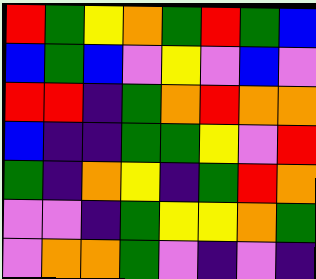[["red", "green", "yellow", "orange", "green", "red", "green", "blue"], ["blue", "green", "blue", "violet", "yellow", "violet", "blue", "violet"], ["red", "red", "indigo", "green", "orange", "red", "orange", "orange"], ["blue", "indigo", "indigo", "green", "green", "yellow", "violet", "red"], ["green", "indigo", "orange", "yellow", "indigo", "green", "red", "orange"], ["violet", "violet", "indigo", "green", "yellow", "yellow", "orange", "green"], ["violet", "orange", "orange", "green", "violet", "indigo", "violet", "indigo"]]